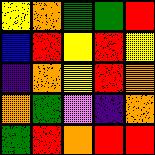[["yellow", "orange", "green", "green", "red"], ["blue", "red", "yellow", "red", "yellow"], ["indigo", "orange", "yellow", "red", "orange"], ["orange", "green", "violet", "indigo", "orange"], ["green", "red", "orange", "red", "red"]]